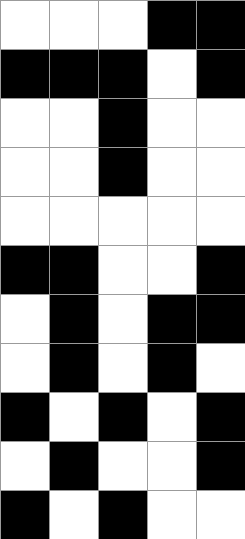[["white", "white", "white", "black", "black"], ["black", "black", "black", "white", "black"], ["white", "white", "black", "white", "white"], ["white", "white", "black", "white", "white"], ["white", "white", "white", "white", "white"], ["black", "black", "white", "white", "black"], ["white", "black", "white", "black", "black"], ["white", "black", "white", "black", "white"], ["black", "white", "black", "white", "black"], ["white", "black", "white", "white", "black"], ["black", "white", "black", "white", "white"]]